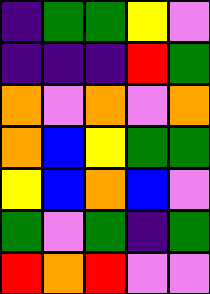[["indigo", "green", "green", "yellow", "violet"], ["indigo", "indigo", "indigo", "red", "green"], ["orange", "violet", "orange", "violet", "orange"], ["orange", "blue", "yellow", "green", "green"], ["yellow", "blue", "orange", "blue", "violet"], ["green", "violet", "green", "indigo", "green"], ["red", "orange", "red", "violet", "violet"]]